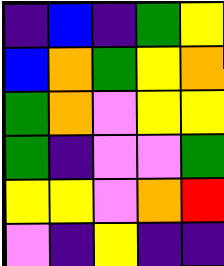[["indigo", "blue", "indigo", "green", "yellow"], ["blue", "orange", "green", "yellow", "orange"], ["green", "orange", "violet", "yellow", "yellow"], ["green", "indigo", "violet", "violet", "green"], ["yellow", "yellow", "violet", "orange", "red"], ["violet", "indigo", "yellow", "indigo", "indigo"]]